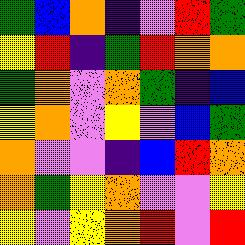[["green", "blue", "orange", "indigo", "violet", "red", "green"], ["yellow", "red", "indigo", "green", "red", "orange", "orange"], ["green", "orange", "violet", "orange", "green", "indigo", "blue"], ["yellow", "orange", "violet", "yellow", "violet", "blue", "green"], ["orange", "violet", "violet", "indigo", "blue", "red", "orange"], ["orange", "green", "yellow", "orange", "violet", "violet", "yellow"], ["yellow", "violet", "yellow", "orange", "red", "violet", "red"]]